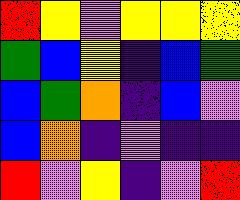[["red", "yellow", "violet", "yellow", "yellow", "yellow"], ["green", "blue", "yellow", "indigo", "blue", "green"], ["blue", "green", "orange", "indigo", "blue", "violet"], ["blue", "orange", "indigo", "violet", "indigo", "indigo"], ["red", "violet", "yellow", "indigo", "violet", "red"]]